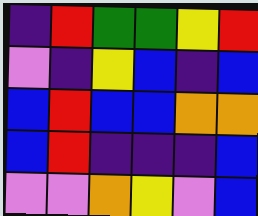[["indigo", "red", "green", "green", "yellow", "red"], ["violet", "indigo", "yellow", "blue", "indigo", "blue"], ["blue", "red", "blue", "blue", "orange", "orange"], ["blue", "red", "indigo", "indigo", "indigo", "blue"], ["violet", "violet", "orange", "yellow", "violet", "blue"]]